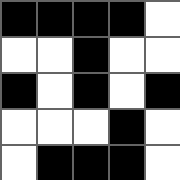[["black", "black", "black", "black", "white"], ["white", "white", "black", "white", "white"], ["black", "white", "black", "white", "black"], ["white", "white", "white", "black", "white"], ["white", "black", "black", "black", "white"]]